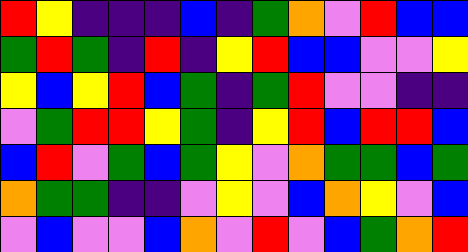[["red", "yellow", "indigo", "indigo", "indigo", "blue", "indigo", "green", "orange", "violet", "red", "blue", "blue"], ["green", "red", "green", "indigo", "red", "indigo", "yellow", "red", "blue", "blue", "violet", "violet", "yellow"], ["yellow", "blue", "yellow", "red", "blue", "green", "indigo", "green", "red", "violet", "violet", "indigo", "indigo"], ["violet", "green", "red", "red", "yellow", "green", "indigo", "yellow", "red", "blue", "red", "red", "blue"], ["blue", "red", "violet", "green", "blue", "green", "yellow", "violet", "orange", "green", "green", "blue", "green"], ["orange", "green", "green", "indigo", "indigo", "violet", "yellow", "violet", "blue", "orange", "yellow", "violet", "blue"], ["violet", "blue", "violet", "violet", "blue", "orange", "violet", "red", "violet", "blue", "green", "orange", "red"]]